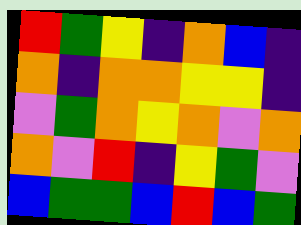[["red", "green", "yellow", "indigo", "orange", "blue", "indigo"], ["orange", "indigo", "orange", "orange", "yellow", "yellow", "indigo"], ["violet", "green", "orange", "yellow", "orange", "violet", "orange"], ["orange", "violet", "red", "indigo", "yellow", "green", "violet"], ["blue", "green", "green", "blue", "red", "blue", "green"]]